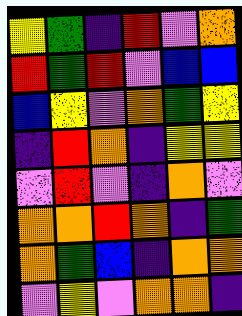[["yellow", "green", "indigo", "red", "violet", "orange"], ["red", "green", "red", "violet", "blue", "blue"], ["blue", "yellow", "violet", "orange", "green", "yellow"], ["indigo", "red", "orange", "indigo", "yellow", "yellow"], ["violet", "red", "violet", "indigo", "orange", "violet"], ["orange", "orange", "red", "orange", "indigo", "green"], ["orange", "green", "blue", "indigo", "orange", "orange"], ["violet", "yellow", "violet", "orange", "orange", "indigo"]]